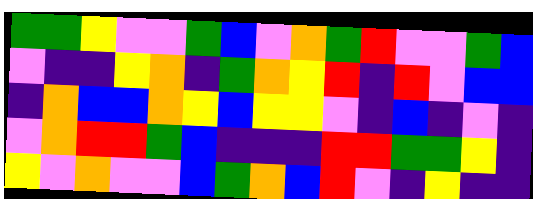[["green", "green", "yellow", "violet", "violet", "green", "blue", "violet", "orange", "green", "red", "violet", "violet", "green", "blue"], ["violet", "indigo", "indigo", "yellow", "orange", "indigo", "green", "orange", "yellow", "red", "indigo", "red", "violet", "blue", "blue"], ["indigo", "orange", "blue", "blue", "orange", "yellow", "blue", "yellow", "yellow", "violet", "indigo", "blue", "indigo", "violet", "indigo"], ["violet", "orange", "red", "red", "green", "blue", "indigo", "indigo", "indigo", "red", "red", "green", "green", "yellow", "indigo"], ["yellow", "violet", "orange", "violet", "violet", "blue", "green", "orange", "blue", "red", "violet", "indigo", "yellow", "indigo", "indigo"]]